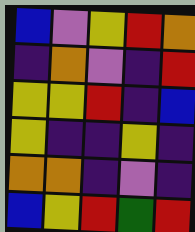[["blue", "violet", "yellow", "red", "orange"], ["indigo", "orange", "violet", "indigo", "red"], ["yellow", "yellow", "red", "indigo", "blue"], ["yellow", "indigo", "indigo", "yellow", "indigo"], ["orange", "orange", "indigo", "violet", "indigo"], ["blue", "yellow", "red", "green", "red"]]